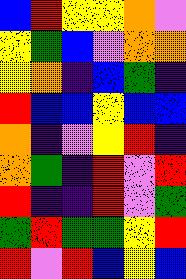[["blue", "red", "yellow", "yellow", "orange", "violet"], ["yellow", "green", "blue", "violet", "orange", "orange"], ["yellow", "orange", "indigo", "blue", "green", "indigo"], ["red", "blue", "blue", "yellow", "blue", "blue"], ["orange", "indigo", "violet", "yellow", "red", "indigo"], ["orange", "green", "indigo", "red", "violet", "red"], ["red", "indigo", "indigo", "red", "violet", "green"], ["green", "red", "green", "green", "yellow", "red"], ["red", "violet", "red", "blue", "yellow", "blue"]]